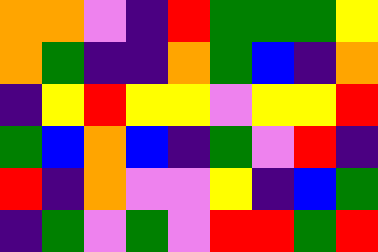[["orange", "orange", "violet", "indigo", "red", "green", "green", "green", "yellow"], ["orange", "green", "indigo", "indigo", "orange", "green", "blue", "indigo", "orange"], ["indigo", "yellow", "red", "yellow", "yellow", "violet", "yellow", "yellow", "red"], ["green", "blue", "orange", "blue", "indigo", "green", "violet", "red", "indigo"], ["red", "indigo", "orange", "violet", "violet", "yellow", "indigo", "blue", "green"], ["indigo", "green", "violet", "green", "violet", "red", "red", "green", "red"]]